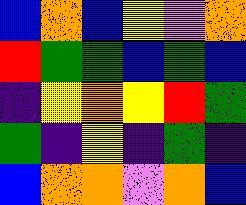[["blue", "orange", "blue", "yellow", "violet", "orange"], ["red", "green", "green", "blue", "green", "blue"], ["indigo", "yellow", "orange", "yellow", "red", "green"], ["green", "indigo", "yellow", "indigo", "green", "indigo"], ["blue", "orange", "orange", "violet", "orange", "blue"]]